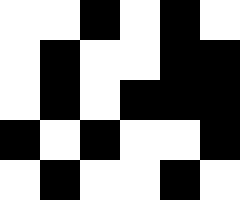[["white", "white", "black", "white", "black", "white"], ["white", "black", "white", "white", "black", "black"], ["white", "black", "white", "black", "black", "black"], ["black", "white", "black", "white", "white", "black"], ["white", "black", "white", "white", "black", "white"]]